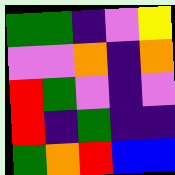[["green", "green", "indigo", "violet", "yellow"], ["violet", "violet", "orange", "indigo", "orange"], ["red", "green", "violet", "indigo", "violet"], ["red", "indigo", "green", "indigo", "indigo"], ["green", "orange", "red", "blue", "blue"]]